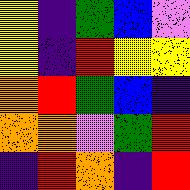[["yellow", "indigo", "green", "blue", "violet"], ["yellow", "indigo", "red", "yellow", "yellow"], ["orange", "red", "green", "blue", "indigo"], ["orange", "orange", "violet", "green", "red"], ["indigo", "red", "orange", "indigo", "red"]]